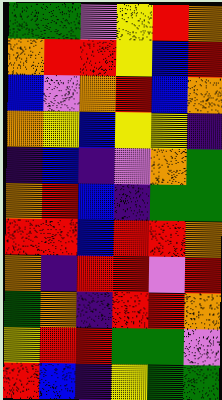[["green", "green", "violet", "yellow", "red", "orange"], ["orange", "red", "red", "yellow", "blue", "red"], ["blue", "violet", "orange", "red", "blue", "orange"], ["orange", "yellow", "blue", "yellow", "yellow", "indigo"], ["indigo", "blue", "indigo", "violet", "orange", "green"], ["orange", "red", "blue", "indigo", "green", "green"], ["red", "red", "blue", "red", "red", "orange"], ["orange", "indigo", "red", "red", "violet", "red"], ["green", "orange", "indigo", "red", "red", "orange"], ["yellow", "red", "red", "green", "green", "violet"], ["red", "blue", "indigo", "yellow", "green", "green"]]